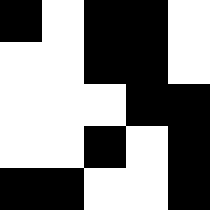[["black", "white", "black", "black", "white"], ["white", "white", "black", "black", "white"], ["white", "white", "white", "black", "black"], ["white", "white", "black", "white", "black"], ["black", "black", "white", "white", "black"]]